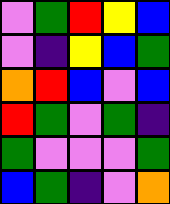[["violet", "green", "red", "yellow", "blue"], ["violet", "indigo", "yellow", "blue", "green"], ["orange", "red", "blue", "violet", "blue"], ["red", "green", "violet", "green", "indigo"], ["green", "violet", "violet", "violet", "green"], ["blue", "green", "indigo", "violet", "orange"]]